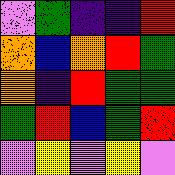[["violet", "green", "indigo", "indigo", "red"], ["orange", "blue", "orange", "red", "green"], ["orange", "indigo", "red", "green", "green"], ["green", "red", "blue", "green", "red"], ["violet", "yellow", "violet", "yellow", "violet"]]